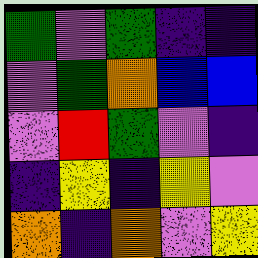[["green", "violet", "green", "indigo", "indigo"], ["violet", "green", "orange", "blue", "blue"], ["violet", "red", "green", "violet", "indigo"], ["indigo", "yellow", "indigo", "yellow", "violet"], ["orange", "indigo", "orange", "violet", "yellow"]]